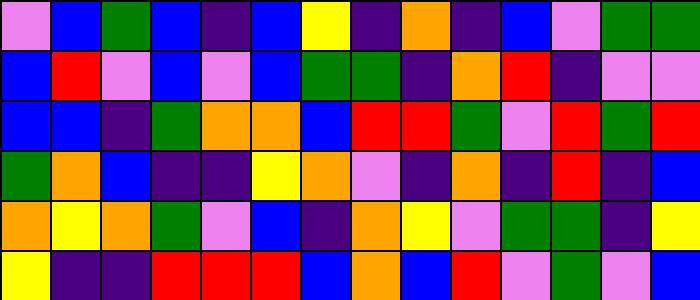[["violet", "blue", "green", "blue", "indigo", "blue", "yellow", "indigo", "orange", "indigo", "blue", "violet", "green", "green"], ["blue", "red", "violet", "blue", "violet", "blue", "green", "green", "indigo", "orange", "red", "indigo", "violet", "violet"], ["blue", "blue", "indigo", "green", "orange", "orange", "blue", "red", "red", "green", "violet", "red", "green", "red"], ["green", "orange", "blue", "indigo", "indigo", "yellow", "orange", "violet", "indigo", "orange", "indigo", "red", "indigo", "blue"], ["orange", "yellow", "orange", "green", "violet", "blue", "indigo", "orange", "yellow", "violet", "green", "green", "indigo", "yellow"], ["yellow", "indigo", "indigo", "red", "red", "red", "blue", "orange", "blue", "red", "violet", "green", "violet", "blue"]]